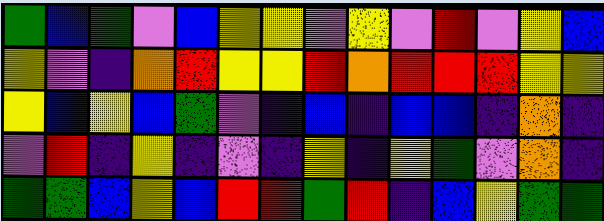[["green", "blue", "green", "violet", "blue", "yellow", "yellow", "violet", "yellow", "violet", "red", "violet", "yellow", "blue"], ["yellow", "violet", "indigo", "orange", "red", "yellow", "yellow", "red", "orange", "red", "red", "red", "yellow", "yellow"], ["yellow", "blue", "yellow", "blue", "green", "violet", "indigo", "blue", "indigo", "blue", "blue", "indigo", "orange", "indigo"], ["violet", "red", "indigo", "yellow", "indigo", "violet", "indigo", "yellow", "indigo", "yellow", "green", "violet", "orange", "indigo"], ["green", "green", "blue", "yellow", "blue", "red", "red", "green", "red", "indigo", "blue", "yellow", "green", "green"]]